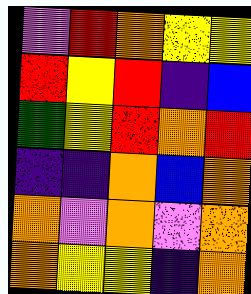[["violet", "red", "orange", "yellow", "yellow"], ["red", "yellow", "red", "indigo", "blue"], ["green", "yellow", "red", "orange", "red"], ["indigo", "indigo", "orange", "blue", "orange"], ["orange", "violet", "orange", "violet", "orange"], ["orange", "yellow", "yellow", "indigo", "orange"]]